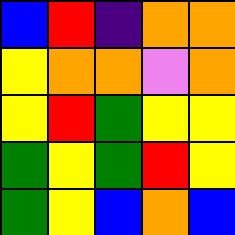[["blue", "red", "indigo", "orange", "orange"], ["yellow", "orange", "orange", "violet", "orange"], ["yellow", "red", "green", "yellow", "yellow"], ["green", "yellow", "green", "red", "yellow"], ["green", "yellow", "blue", "orange", "blue"]]